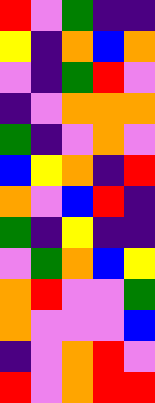[["red", "violet", "green", "indigo", "indigo"], ["yellow", "indigo", "orange", "blue", "orange"], ["violet", "indigo", "green", "red", "violet"], ["indigo", "violet", "orange", "orange", "orange"], ["green", "indigo", "violet", "orange", "violet"], ["blue", "yellow", "orange", "indigo", "red"], ["orange", "violet", "blue", "red", "indigo"], ["green", "indigo", "yellow", "indigo", "indigo"], ["violet", "green", "orange", "blue", "yellow"], ["orange", "red", "violet", "violet", "green"], ["orange", "violet", "violet", "violet", "blue"], ["indigo", "violet", "orange", "red", "violet"], ["red", "violet", "orange", "red", "red"]]